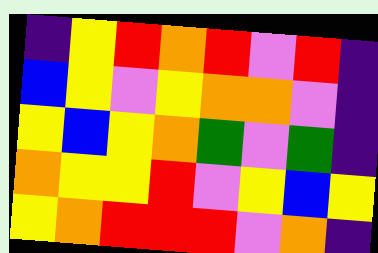[["indigo", "yellow", "red", "orange", "red", "violet", "red", "indigo"], ["blue", "yellow", "violet", "yellow", "orange", "orange", "violet", "indigo"], ["yellow", "blue", "yellow", "orange", "green", "violet", "green", "indigo"], ["orange", "yellow", "yellow", "red", "violet", "yellow", "blue", "yellow"], ["yellow", "orange", "red", "red", "red", "violet", "orange", "indigo"]]